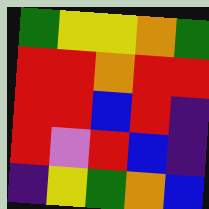[["green", "yellow", "yellow", "orange", "green"], ["red", "red", "orange", "red", "red"], ["red", "red", "blue", "red", "indigo"], ["red", "violet", "red", "blue", "indigo"], ["indigo", "yellow", "green", "orange", "blue"]]